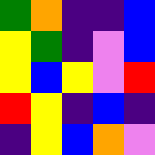[["green", "orange", "indigo", "indigo", "blue"], ["yellow", "green", "indigo", "violet", "blue"], ["yellow", "blue", "yellow", "violet", "red"], ["red", "yellow", "indigo", "blue", "indigo"], ["indigo", "yellow", "blue", "orange", "violet"]]